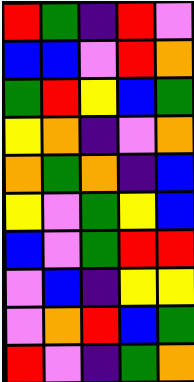[["red", "green", "indigo", "red", "violet"], ["blue", "blue", "violet", "red", "orange"], ["green", "red", "yellow", "blue", "green"], ["yellow", "orange", "indigo", "violet", "orange"], ["orange", "green", "orange", "indigo", "blue"], ["yellow", "violet", "green", "yellow", "blue"], ["blue", "violet", "green", "red", "red"], ["violet", "blue", "indigo", "yellow", "yellow"], ["violet", "orange", "red", "blue", "green"], ["red", "violet", "indigo", "green", "orange"]]